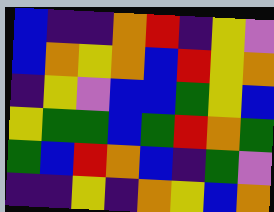[["blue", "indigo", "indigo", "orange", "red", "indigo", "yellow", "violet"], ["blue", "orange", "yellow", "orange", "blue", "red", "yellow", "orange"], ["indigo", "yellow", "violet", "blue", "blue", "green", "yellow", "blue"], ["yellow", "green", "green", "blue", "green", "red", "orange", "green"], ["green", "blue", "red", "orange", "blue", "indigo", "green", "violet"], ["indigo", "indigo", "yellow", "indigo", "orange", "yellow", "blue", "orange"]]